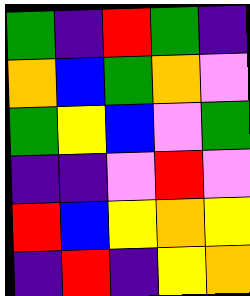[["green", "indigo", "red", "green", "indigo"], ["orange", "blue", "green", "orange", "violet"], ["green", "yellow", "blue", "violet", "green"], ["indigo", "indigo", "violet", "red", "violet"], ["red", "blue", "yellow", "orange", "yellow"], ["indigo", "red", "indigo", "yellow", "orange"]]